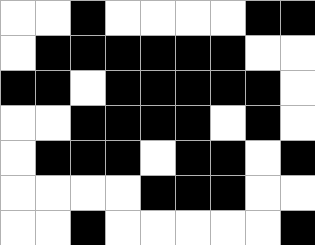[["white", "white", "black", "white", "white", "white", "white", "black", "black"], ["white", "black", "black", "black", "black", "black", "black", "white", "white"], ["black", "black", "white", "black", "black", "black", "black", "black", "white"], ["white", "white", "black", "black", "black", "black", "white", "black", "white"], ["white", "black", "black", "black", "white", "black", "black", "white", "black"], ["white", "white", "white", "white", "black", "black", "black", "white", "white"], ["white", "white", "black", "white", "white", "white", "white", "white", "black"]]